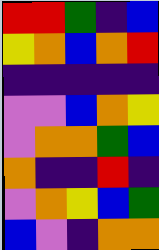[["red", "red", "green", "indigo", "blue"], ["yellow", "orange", "blue", "orange", "red"], ["indigo", "indigo", "indigo", "indigo", "indigo"], ["violet", "violet", "blue", "orange", "yellow"], ["violet", "orange", "orange", "green", "blue"], ["orange", "indigo", "indigo", "red", "indigo"], ["violet", "orange", "yellow", "blue", "green"], ["blue", "violet", "indigo", "orange", "orange"]]